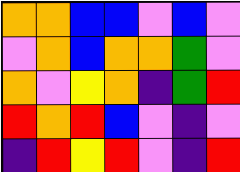[["orange", "orange", "blue", "blue", "violet", "blue", "violet"], ["violet", "orange", "blue", "orange", "orange", "green", "violet"], ["orange", "violet", "yellow", "orange", "indigo", "green", "red"], ["red", "orange", "red", "blue", "violet", "indigo", "violet"], ["indigo", "red", "yellow", "red", "violet", "indigo", "red"]]